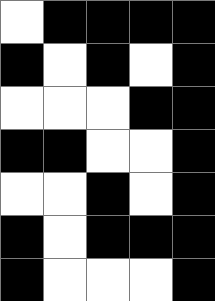[["white", "black", "black", "black", "black"], ["black", "white", "black", "white", "black"], ["white", "white", "white", "black", "black"], ["black", "black", "white", "white", "black"], ["white", "white", "black", "white", "black"], ["black", "white", "black", "black", "black"], ["black", "white", "white", "white", "black"]]